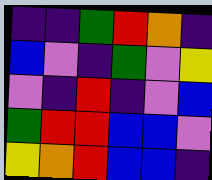[["indigo", "indigo", "green", "red", "orange", "indigo"], ["blue", "violet", "indigo", "green", "violet", "yellow"], ["violet", "indigo", "red", "indigo", "violet", "blue"], ["green", "red", "red", "blue", "blue", "violet"], ["yellow", "orange", "red", "blue", "blue", "indigo"]]